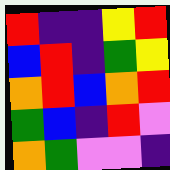[["red", "indigo", "indigo", "yellow", "red"], ["blue", "red", "indigo", "green", "yellow"], ["orange", "red", "blue", "orange", "red"], ["green", "blue", "indigo", "red", "violet"], ["orange", "green", "violet", "violet", "indigo"]]